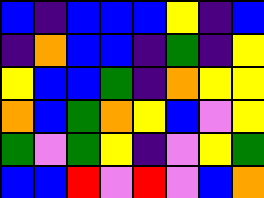[["blue", "indigo", "blue", "blue", "blue", "yellow", "indigo", "blue"], ["indigo", "orange", "blue", "blue", "indigo", "green", "indigo", "yellow"], ["yellow", "blue", "blue", "green", "indigo", "orange", "yellow", "yellow"], ["orange", "blue", "green", "orange", "yellow", "blue", "violet", "yellow"], ["green", "violet", "green", "yellow", "indigo", "violet", "yellow", "green"], ["blue", "blue", "red", "violet", "red", "violet", "blue", "orange"]]